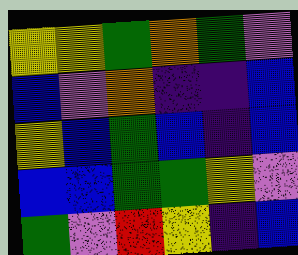[["yellow", "yellow", "green", "orange", "green", "violet"], ["blue", "violet", "orange", "indigo", "indigo", "blue"], ["yellow", "blue", "green", "blue", "indigo", "blue"], ["blue", "blue", "green", "green", "yellow", "violet"], ["green", "violet", "red", "yellow", "indigo", "blue"]]